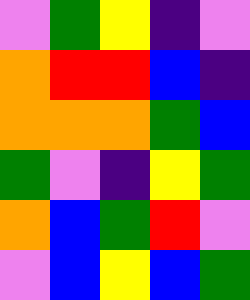[["violet", "green", "yellow", "indigo", "violet"], ["orange", "red", "red", "blue", "indigo"], ["orange", "orange", "orange", "green", "blue"], ["green", "violet", "indigo", "yellow", "green"], ["orange", "blue", "green", "red", "violet"], ["violet", "blue", "yellow", "blue", "green"]]